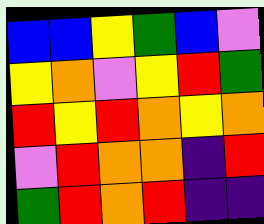[["blue", "blue", "yellow", "green", "blue", "violet"], ["yellow", "orange", "violet", "yellow", "red", "green"], ["red", "yellow", "red", "orange", "yellow", "orange"], ["violet", "red", "orange", "orange", "indigo", "red"], ["green", "red", "orange", "red", "indigo", "indigo"]]